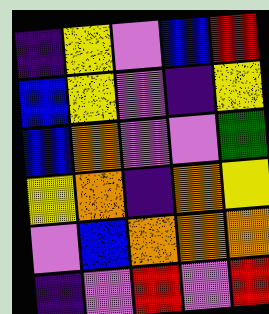[["indigo", "yellow", "violet", "blue", "red"], ["blue", "yellow", "violet", "indigo", "yellow"], ["blue", "orange", "violet", "violet", "green"], ["yellow", "orange", "indigo", "orange", "yellow"], ["violet", "blue", "orange", "orange", "orange"], ["indigo", "violet", "red", "violet", "red"]]